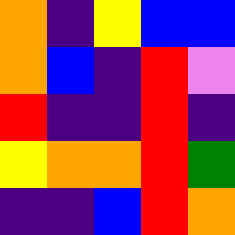[["orange", "indigo", "yellow", "blue", "blue"], ["orange", "blue", "indigo", "red", "violet"], ["red", "indigo", "indigo", "red", "indigo"], ["yellow", "orange", "orange", "red", "green"], ["indigo", "indigo", "blue", "red", "orange"]]